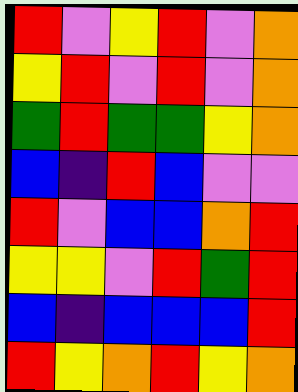[["red", "violet", "yellow", "red", "violet", "orange"], ["yellow", "red", "violet", "red", "violet", "orange"], ["green", "red", "green", "green", "yellow", "orange"], ["blue", "indigo", "red", "blue", "violet", "violet"], ["red", "violet", "blue", "blue", "orange", "red"], ["yellow", "yellow", "violet", "red", "green", "red"], ["blue", "indigo", "blue", "blue", "blue", "red"], ["red", "yellow", "orange", "red", "yellow", "orange"]]